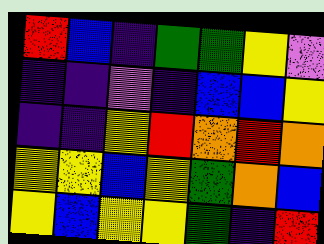[["red", "blue", "indigo", "green", "green", "yellow", "violet"], ["indigo", "indigo", "violet", "indigo", "blue", "blue", "yellow"], ["indigo", "indigo", "yellow", "red", "orange", "red", "orange"], ["yellow", "yellow", "blue", "yellow", "green", "orange", "blue"], ["yellow", "blue", "yellow", "yellow", "green", "indigo", "red"]]